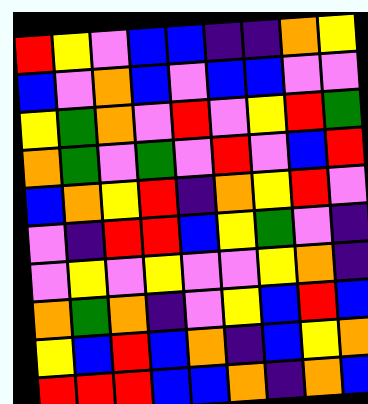[["red", "yellow", "violet", "blue", "blue", "indigo", "indigo", "orange", "yellow"], ["blue", "violet", "orange", "blue", "violet", "blue", "blue", "violet", "violet"], ["yellow", "green", "orange", "violet", "red", "violet", "yellow", "red", "green"], ["orange", "green", "violet", "green", "violet", "red", "violet", "blue", "red"], ["blue", "orange", "yellow", "red", "indigo", "orange", "yellow", "red", "violet"], ["violet", "indigo", "red", "red", "blue", "yellow", "green", "violet", "indigo"], ["violet", "yellow", "violet", "yellow", "violet", "violet", "yellow", "orange", "indigo"], ["orange", "green", "orange", "indigo", "violet", "yellow", "blue", "red", "blue"], ["yellow", "blue", "red", "blue", "orange", "indigo", "blue", "yellow", "orange"], ["red", "red", "red", "blue", "blue", "orange", "indigo", "orange", "blue"]]